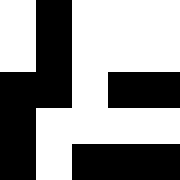[["white", "black", "white", "white", "white"], ["white", "black", "white", "white", "white"], ["black", "black", "white", "black", "black"], ["black", "white", "white", "white", "white"], ["black", "white", "black", "black", "black"]]